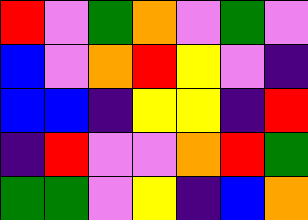[["red", "violet", "green", "orange", "violet", "green", "violet"], ["blue", "violet", "orange", "red", "yellow", "violet", "indigo"], ["blue", "blue", "indigo", "yellow", "yellow", "indigo", "red"], ["indigo", "red", "violet", "violet", "orange", "red", "green"], ["green", "green", "violet", "yellow", "indigo", "blue", "orange"]]